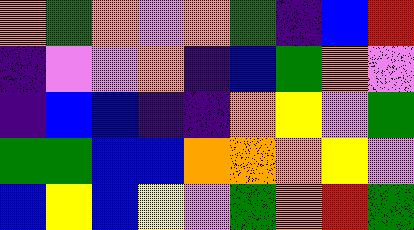[["orange", "green", "orange", "violet", "orange", "green", "indigo", "blue", "red"], ["indigo", "violet", "violet", "orange", "indigo", "blue", "green", "orange", "violet"], ["indigo", "blue", "blue", "indigo", "indigo", "orange", "yellow", "violet", "green"], ["green", "green", "blue", "blue", "orange", "orange", "orange", "yellow", "violet"], ["blue", "yellow", "blue", "yellow", "violet", "green", "orange", "red", "green"]]